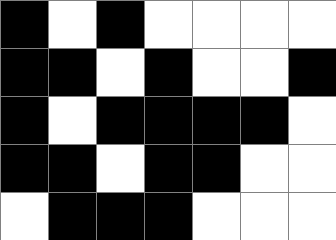[["black", "white", "black", "white", "white", "white", "white"], ["black", "black", "white", "black", "white", "white", "black"], ["black", "white", "black", "black", "black", "black", "white"], ["black", "black", "white", "black", "black", "white", "white"], ["white", "black", "black", "black", "white", "white", "white"]]